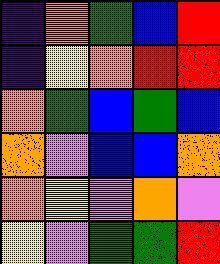[["indigo", "orange", "green", "blue", "red"], ["indigo", "yellow", "orange", "red", "red"], ["orange", "green", "blue", "green", "blue"], ["orange", "violet", "blue", "blue", "orange"], ["orange", "yellow", "violet", "orange", "violet"], ["yellow", "violet", "green", "green", "red"]]